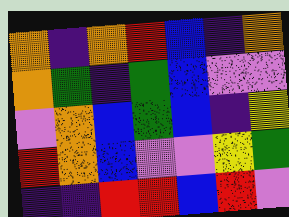[["orange", "indigo", "orange", "red", "blue", "indigo", "orange"], ["orange", "green", "indigo", "green", "blue", "violet", "violet"], ["violet", "orange", "blue", "green", "blue", "indigo", "yellow"], ["red", "orange", "blue", "violet", "violet", "yellow", "green"], ["indigo", "indigo", "red", "red", "blue", "red", "violet"]]